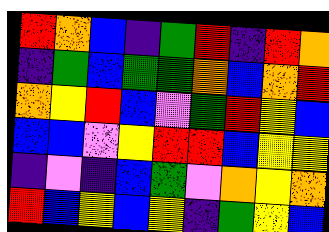[["red", "orange", "blue", "indigo", "green", "red", "indigo", "red", "orange"], ["indigo", "green", "blue", "green", "green", "orange", "blue", "orange", "red"], ["orange", "yellow", "red", "blue", "violet", "green", "red", "yellow", "blue"], ["blue", "blue", "violet", "yellow", "red", "red", "blue", "yellow", "yellow"], ["indigo", "violet", "indigo", "blue", "green", "violet", "orange", "yellow", "orange"], ["red", "blue", "yellow", "blue", "yellow", "indigo", "green", "yellow", "blue"]]